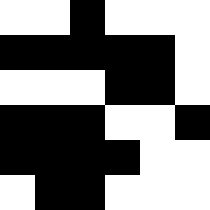[["white", "white", "black", "white", "white", "white"], ["black", "black", "black", "black", "black", "white"], ["white", "white", "white", "black", "black", "white"], ["black", "black", "black", "white", "white", "black"], ["black", "black", "black", "black", "white", "white"], ["white", "black", "black", "white", "white", "white"]]